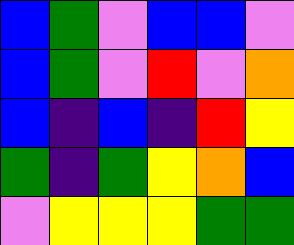[["blue", "green", "violet", "blue", "blue", "violet"], ["blue", "green", "violet", "red", "violet", "orange"], ["blue", "indigo", "blue", "indigo", "red", "yellow"], ["green", "indigo", "green", "yellow", "orange", "blue"], ["violet", "yellow", "yellow", "yellow", "green", "green"]]